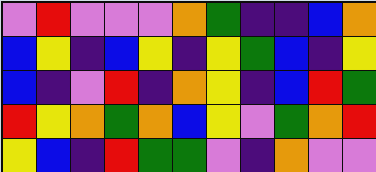[["violet", "red", "violet", "violet", "violet", "orange", "green", "indigo", "indigo", "blue", "orange"], ["blue", "yellow", "indigo", "blue", "yellow", "indigo", "yellow", "green", "blue", "indigo", "yellow"], ["blue", "indigo", "violet", "red", "indigo", "orange", "yellow", "indigo", "blue", "red", "green"], ["red", "yellow", "orange", "green", "orange", "blue", "yellow", "violet", "green", "orange", "red"], ["yellow", "blue", "indigo", "red", "green", "green", "violet", "indigo", "orange", "violet", "violet"]]